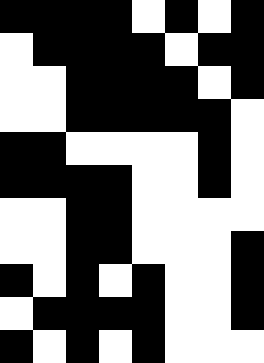[["black", "black", "black", "black", "white", "black", "white", "black"], ["white", "black", "black", "black", "black", "white", "black", "black"], ["white", "white", "black", "black", "black", "black", "white", "black"], ["white", "white", "black", "black", "black", "black", "black", "white"], ["black", "black", "white", "white", "white", "white", "black", "white"], ["black", "black", "black", "black", "white", "white", "black", "white"], ["white", "white", "black", "black", "white", "white", "white", "white"], ["white", "white", "black", "black", "white", "white", "white", "black"], ["black", "white", "black", "white", "black", "white", "white", "black"], ["white", "black", "black", "black", "black", "white", "white", "black"], ["black", "white", "black", "white", "black", "white", "white", "white"]]